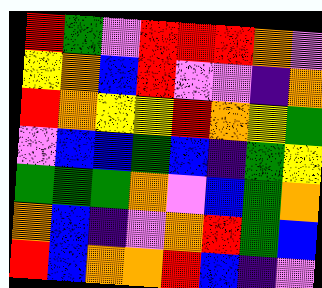[["red", "green", "violet", "red", "red", "red", "orange", "violet"], ["yellow", "orange", "blue", "red", "violet", "violet", "indigo", "orange"], ["red", "orange", "yellow", "yellow", "red", "orange", "yellow", "green"], ["violet", "blue", "blue", "green", "blue", "indigo", "green", "yellow"], ["green", "green", "green", "orange", "violet", "blue", "green", "orange"], ["orange", "blue", "indigo", "violet", "orange", "red", "green", "blue"], ["red", "blue", "orange", "orange", "red", "blue", "indigo", "violet"]]